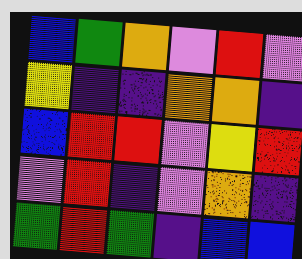[["blue", "green", "orange", "violet", "red", "violet"], ["yellow", "indigo", "indigo", "orange", "orange", "indigo"], ["blue", "red", "red", "violet", "yellow", "red"], ["violet", "red", "indigo", "violet", "orange", "indigo"], ["green", "red", "green", "indigo", "blue", "blue"]]